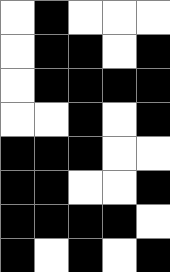[["white", "black", "white", "white", "white"], ["white", "black", "black", "white", "black"], ["white", "black", "black", "black", "black"], ["white", "white", "black", "white", "black"], ["black", "black", "black", "white", "white"], ["black", "black", "white", "white", "black"], ["black", "black", "black", "black", "white"], ["black", "white", "black", "white", "black"]]